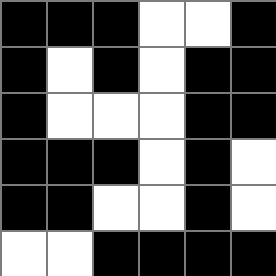[["black", "black", "black", "white", "white", "black"], ["black", "white", "black", "white", "black", "black"], ["black", "white", "white", "white", "black", "black"], ["black", "black", "black", "white", "black", "white"], ["black", "black", "white", "white", "black", "white"], ["white", "white", "black", "black", "black", "black"]]